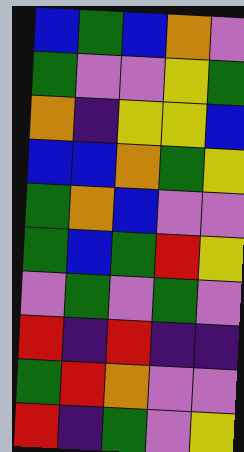[["blue", "green", "blue", "orange", "violet"], ["green", "violet", "violet", "yellow", "green"], ["orange", "indigo", "yellow", "yellow", "blue"], ["blue", "blue", "orange", "green", "yellow"], ["green", "orange", "blue", "violet", "violet"], ["green", "blue", "green", "red", "yellow"], ["violet", "green", "violet", "green", "violet"], ["red", "indigo", "red", "indigo", "indigo"], ["green", "red", "orange", "violet", "violet"], ["red", "indigo", "green", "violet", "yellow"]]